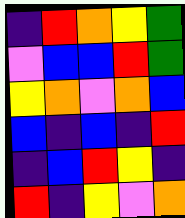[["indigo", "red", "orange", "yellow", "green"], ["violet", "blue", "blue", "red", "green"], ["yellow", "orange", "violet", "orange", "blue"], ["blue", "indigo", "blue", "indigo", "red"], ["indigo", "blue", "red", "yellow", "indigo"], ["red", "indigo", "yellow", "violet", "orange"]]